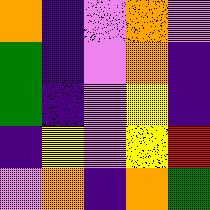[["orange", "indigo", "violet", "orange", "violet"], ["green", "indigo", "violet", "orange", "indigo"], ["green", "indigo", "violet", "yellow", "indigo"], ["indigo", "yellow", "violet", "yellow", "red"], ["violet", "orange", "indigo", "orange", "green"]]